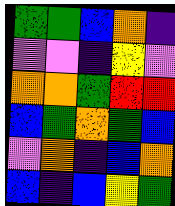[["green", "green", "blue", "orange", "indigo"], ["violet", "violet", "indigo", "yellow", "violet"], ["orange", "orange", "green", "red", "red"], ["blue", "green", "orange", "green", "blue"], ["violet", "orange", "indigo", "blue", "orange"], ["blue", "indigo", "blue", "yellow", "green"]]